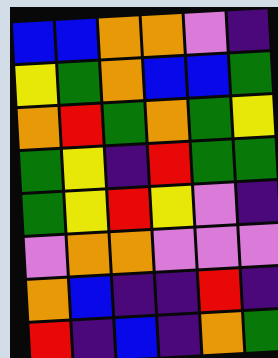[["blue", "blue", "orange", "orange", "violet", "indigo"], ["yellow", "green", "orange", "blue", "blue", "green"], ["orange", "red", "green", "orange", "green", "yellow"], ["green", "yellow", "indigo", "red", "green", "green"], ["green", "yellow", "red", "yellow", "violet", "indigo"], ["violet", "orange", "orange", "violet", "violet", "violet"], ["orange", "blue", "indigo", "indigo", "red", "indigo"], ["red", "indigo", "blue", "indigo", "orange", "green"]]